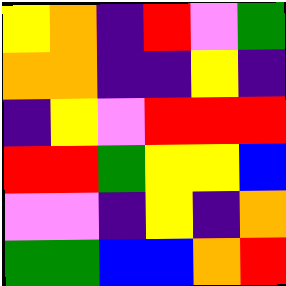[["yellow", "orange", "indigo", "red", "violet", "green"], ["orange", "orange", "indigo", "indigo", "yellow", "indigo"], ["indigo", "yellow", "violet", "red", "red", "red"], ["red", "red", "green", "yellow", "yellow", "blue"], ["violet", "violet", "indigo", "yellow", "indigo", "orange"], ["green", "green", "blue", "blue", "orange", "red"]]